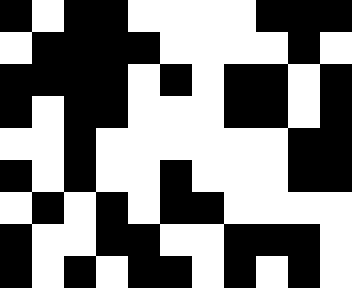[["black", "white", "black", "black", "white", "white", "white", "white", "black", "black", "black"], ["white", "black", "black", "black", "black", "white", "white", "white", "white", "black", "white"], ["black", "black", "black", "black", "white", "black", "white", "black", "black", "white", "black"], ["black", "white", "black", "black", "white", "white", "white", "black", "black", "white", "black"], ["white", "white", "black", "white", "white", "white", "white", "white", "white", "black", "black"], ["black", "white", "black", "white", "white", "black", "white", "white", "white", "black", "black"], ["white", "black", "white", "black", "white", "black", "black", "white", "white", "white", "white"], ["black", "white", "white", "black", "black", "white", "white", "black", "black", "black", "white"], ["black", "white", "black", "white", "black", "black", "white", "black", "white", "black", "white"]]